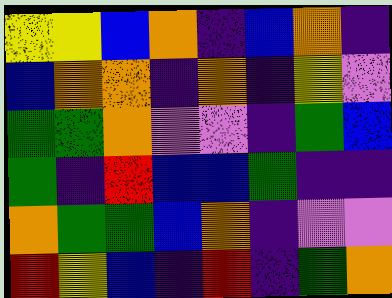[["yellow", "yellow", "blue", "orange", "indigo", "blue", "orange", "indigo"], ["blue", "orange", "orange", "indigo", "orange", "indigo", "yellow", "violet"], ["green", "green", "orange", "violet", "violet", "indigo", "green", "blue"], ["green", "indigo", "red", "blue", "blue", "green", "indigo", "indigo"], ["orange", "green", "green", "blue", "orange", "indigo", "violet", "violet"], ["red", "yellow", "blue", "indigo", "red", "indigo", "green", "orange"]]